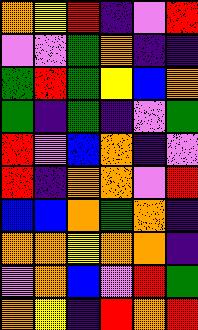[["orange", "yellow", "red", "indigo", "violet", "red"], ["violet", "violet", "green", "orange", "indigo", "indigo"], ["green", "red", "green", "yellow", "blue", "orange"], ["green", "indigo", "green", "indigo", "violet", "green"], ["red", "violet", "blue", "orange", "indigo", "violet"], ["red", "indigo", "orange", "orange", "violet", "red"], ["blue", "blue", "orange", "green", "orange", "indigo"], ["orange", "orange", "yellow", "orange", "orange", "indigo"], ["violet", "orange", "blue", "violet", "red", "green"], ["orange", "yellow", "indigo", "red", "orange", "red"]]